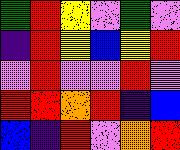[["green", "red", "yellow", "violet", "green", "violet"], ["indigo", "red", "yellow", "blue", "yellow", "red"], ["violet", "red", "violet", "violet", "red", "violet"], ["red", "red", "orange", "red", "indigo", "blue"], ["blue", "indigo", "red", "violet", "orange", "red"]]